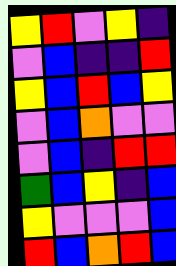[["yellow", "red", "violet", "yellow", "indigo"], ["violet", "blue", "indigo", "indigo", "red"], ["yellow", "blue", "red", "blue", "yellow"], ["violet", "blue", "orange", "violet", "violet"], ["violet", "blue", "indigo", "red", "red"], ["green", "blue", "yellow", "indigo", "blue"], ["yellow", "violet", "violet", "violet", "blue"], ["red", "blue", "orange", "red", "blue"]]